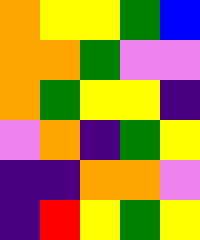[["orange", "yellow", "yellow", "green", "blue"], ["orange", "orange", "green", "violet", "violet"], ["orange", "green", "yellow", "yellow", "indigo"], ["violet", "orange", "indigo", "green", "yellow"], ["indigo", "indigo", "orange", "orange", "violet"], ["indigo", "red", "yellow", "green", "yellow"]]